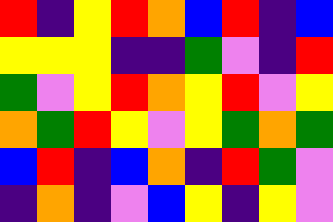[["red", "indigo", "yellow", "red", "orange", "blue", "red", "indigo", "blue"], ["yellow", "yellow", "yellow", "indigo", "indigo", "green", "violet", "indigo", "red"], ["green", "violet", "yellow", "red", "orange", "yellow", "red", "violet", "yellow"], ["orange", "green", "red", "yellow", "violet", "yellow", "green", "orange", "green"], ["blue", "red", "indigo", "blue", "orange", "indigo", "red", "green", "violet"], ["indigo", "orange", "indigo", "violet", "blue", "yellow", "indigo", "yellow", "violet"]]